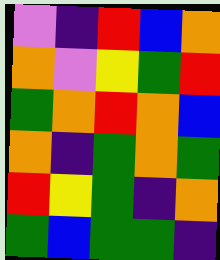[["violet", "indigo", "red", "blue", "orange"], ["orange", "violet", "yellow", "green", "red"], ["green", "orange", "red", "orange", "blue"], ["orange", "indigo", "green", "orange", "green"], ["red", "yellow", "green", "indigo", "orange"], ["green", "blue", "green", "green", "indigo"]]